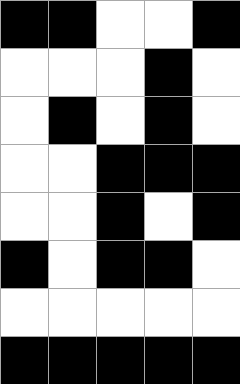[["black", "black", "white", "white", "black"], ["white", "white", "white", "black", "white"], ["white", "black", "white", "black", "white"], ["white", "white", "black", "black", "black"], ["white", "white", "black", "white", "black"], ["black", "white", "black", "black", "white"], ["white", "white", "white", "white", "white"], ["black", "black", "black", "black", "black"]]